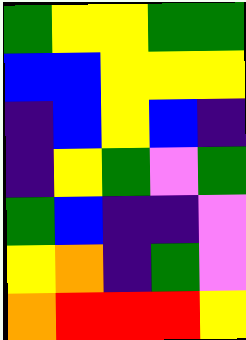[["green", "yellow", "yellow", "green", "green"], ["blue", "blue", "yellow", "yellow", "yellow"], ["indigo", "blue", "yellow", "blue", "indigo"], ["indigo", "yellow", "green", "violet", "green"], ["green", "blue", "indigo", "indigo", "violet"], ["yellow", "orange", "indigo", "green", "violet"], ["orange", "red", "red", "red", "yellow"]]